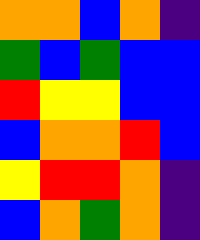[["orange", "orange", "blue", "orange", "indigo"], ["green", "blue", "green", "blue", "blue"], ["red", "yellow", "yellow", "blue", "blue"], ["blue", "orange", "orange", "red", "blue"], ["yellow", "red", "red", "orange", "indigo"], ["blue", "orange", "green", "orange", "indigo"]]